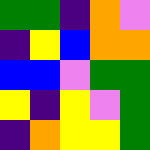[["green", "green", "indigo", "orange", "violet"], ["indigo", "yellow", "blue", "orange", "orange"], ["blue", "blue", "violet", "green", "green"], ["yellow", "indigo", "yellow", "violet", "green"], ["indigo", "orange", "yellow", "yellow", "green"]]